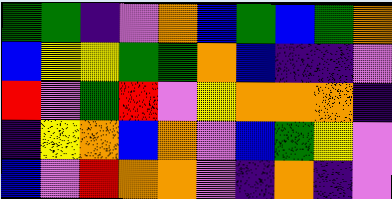[["green", "green", "indigo", "violet", "orange", "blue", "green", "blue", "green", "orange"], ["blue", "yellow", "yellow", "green", "green", "orange", "blue", "indigo", "indigo", "violet"], ["red", "violet", "green", "red", "violet", "yellow", "orange", "orange", "orange", "indigo"], ["indigo", "yellow", "orange", "blue", "orange", "violet", "blue", "green", "yellow", "violet"], ["blue", "violet", "red", "orange", "orange", "violet", "indigo", "orange", "indigo", "violet"]]